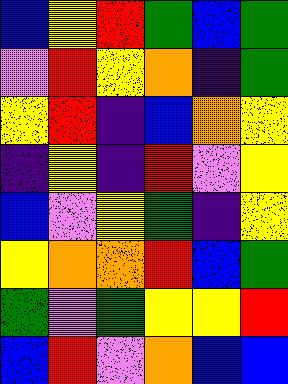[["blue", "yellow", "red", "green", "blue", "green"], ["violet", "red", "yellow", "orange", "indigo", "green"], ["yellow", "red", "indigo", "blue", "orange", "yellow"], ["indigo", "yellow", "indigo", "red", "violet", "yellow"], ["blue", "violet", "yellow", "green", "indigo", "yellow"], ["yellow", "orange", "orange", "red", "blue", "green"], ["green", "violet", "green", "yellow", "yellow", "red"], ["blue", "red", "violet", "orange", "blue", "blue"]]